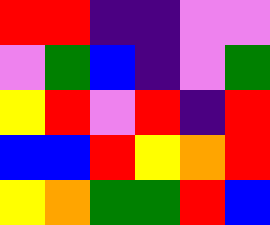[["red", "red", "indigo", "indigo", "violet", "violet"], ["violet", "green", "blue", "indigo", "violet", "green"], ["yellow", "red", "violet", "red", "indigo", "red"], ["blue", "blue", "red", "yellow", "orange", "red"], ["yellow", "orange", "green", "green", "red", "blue"]]